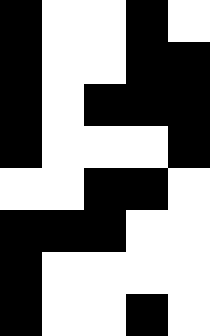[["black", "white", "white", "black", "white"], ["black", "white", "white", "black", "black"], ["black", "white", "black", "black", "black"], ["black", "white", "white", "white", "black"], ["white", "white", "black", "black", "white"], ["black", "black", "black", "white", "white"], ["black", "white", "white", "white", "white"], ["black", "white", "white", "black", "white"]]